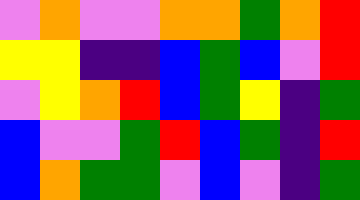[["violet", "orange", "violet", "violet", "orange", "orange", "green", "orange", "red"], ["yellow", "yellow", "indigo", "indigo", "blue", "green", "blue", "violet", "red"], ["violet", "yellow", "orange", "red", "blue", "green", "yellow", "indigo", "green"], ["blue", "violet", "violet", "green", "red", "blue", "green", "indigo", "red"], ["blue", "orange", "green", "green", "violet", "blue", "violet", "indigo", "green"]]